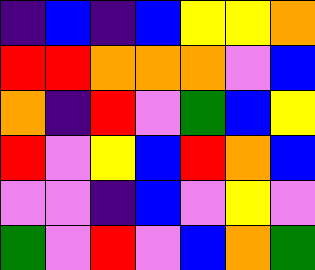[["indigo", "blue", "indigo", "blue", "yellow", "yellow", "orange"], ["red", "red", "orange", "orange", "orange", "violet", "blue"], ["orange", "indigo", "red", "violet", "green", "blue", "yellow"], ["red", "violet", "yellow", "blue", "red", "orange", "blue"], ["violet", "violet", "indigo", "blue", "violet", "yellow", "violet"], ["green", "violet", "red", "violet", "blue", "orange", "green"]]